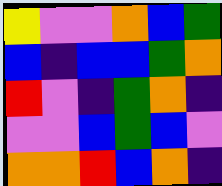[["yellow", "violet", "violet", "orange", "blue", "green"], ["blue", "indigo", "blue", "blue", "green", "orange"], ["red", "violet", "indigo", "green", "orange", "indigo"], ["violet", "violet", "blue", "green", "blue", "violet"], ["orange", "orange", "red", "blue", "orange", "indigo"]]